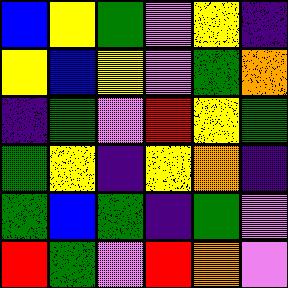[["blue", "yellow", "green", "violet", "yellow", "indigo"], ["yellow", "blue", "yellow", "violet", "green", "orange"], ["indigo", "green", "violet", "red", "yellow", "green"], ["green", "yellow", "indigo", "yellow", "orange", "indigo"], ["green", "blue", "green", "indigo", "green", "violet"], ["red", "green", "violet", "red", "orange", "violet"]]